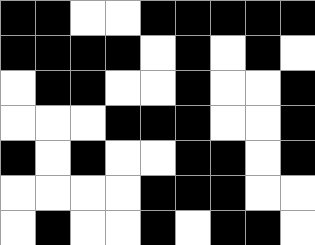[["black", "black", "white", "white", "black", "black", "black", "black", "black"], ["black", "black", "black", "black", "white", "black", "white", "black", "white"], ["white", "black", "black", "white", "white", "black", "white", "white", "black"], ["white", "white", "white", "black", "black", "black", "white", "white", "black"], ["black", "white", "black", "white", "white", "black", "black", "white", "black"], ["white", "white", "white", "white", "black", "black", "black", "white", "white"], ["white", "black", "white", "white", "black", "white", "black", "black", "white"]]